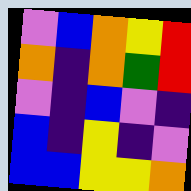[["violet", "blue", "orange", "yellow", "red"], ["orange", "indigo", "orange", "green", "red"], ["violet", "indigo", "blue", "violet", "indigo"], ["blue", "indigo", "yellow", "indigo", "violet"], ["blue", "blue", "yellow", "yellow", "orange"]]